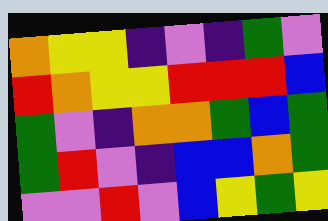[["orange", "yellow", "yellow", "indigo", "violet", "indigo", "green", "violet"], ["red", "orange", "yellow", "yellow", "red", "red", "red", "blue"], ["green", "violet", "indigo", "orange", "orange", "green", "blue", "green"], ["green", "red", "violet", "indigo", "blue", "blue", "orange", "green"], ["violet", "violet", "red", "violet", "blue", "yellow", "green", "yellow"]]